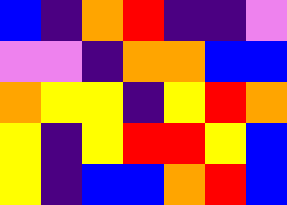[["blue", "indigo", "orange", "red", "indigo", "indigo", "violet"], ["violet", "violet", "indigo", "orange", "orange", "blue", "blue"], ["orange", "yellow", "yellow", "indigo", "yellow", "red", "orange"], ["yellow", "indigo", "yellow", "red", "red", "yellow", "blue"], ["yellow", "indigo", "blue", "blue", "orange", "red", "blue"]]